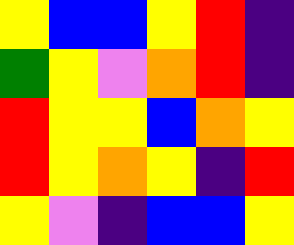[["yellow", "blue", "blue", "yellow", "red", "indigo"], ["green", "yellow", "violet", "orange", "red", "indigo"], ["red", "yellow", "yellow", "blue", "orange", "yellow"], ["red", "yellow", "orange", "yellow", "indigo", "red"], ["yellow", "violet", "indigo", "blue", "blue", "yellow"]]